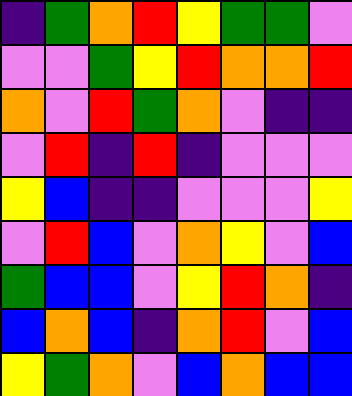[["indigo", "green", "orange", "red", "yellow", "green", "green", "violet"], ["violet", "violet", "green", "yellow", "red", "orange", "orange", "red"], ["orange", "violet", "red", "green", "orange", "violet", "indigo", "indigo"], ["violet", "red", "indigo", "red", "indigo", "violet", "violet", "violet"], ["yellow", "blue", "indigo", "indigo", "violet", "violet", "violet", "yellow"], ["violet", "red", "blue", "violet", "orange", "yellow", "violet", "blue"], ["green", "blue", "blue", "violet", "yellow", "red", "orange", "indigo"], ["blue", "orange", "blue", "indigo", "orange", "red", "violet", "blue"], ["yellow", "green", "orange", "violet", "blue", "orange", "blue", "blue"]]